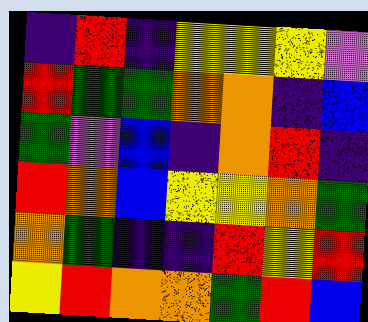[["indigo", "red", "indigo", "yellow", "yellow", "yellow", "violet"], ["red", "green", "green", "orange", "orange", "indigo", "blue"], ["green", "violet", "blue", "indigo", "orange", "red", "indigo"], ["red", "orange", "blue", "yellow", "yellow", "orange", "green"], ["orange", "green", "indigo", "indigo", "red", "yellow", "red"], ["yellow", "red", "orange", "orange", "green", "red", "blue"]]